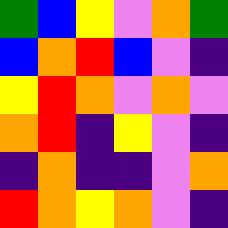[["green", "blue", "yellow", "violet", "orange", "green"], ["blue", "orange", "red", "blue", "violet", "indigo"], ["yellow", "red", "orange", "violet", "orange", "violet"], ["orange", "red", "indigo", "yellow", "violet", "indigo"], ["indigo", "orange", "indigo", "indigo", "violet", "orange"], ["red", "orange", "yellow", "orange", "violet", "indigo"]]